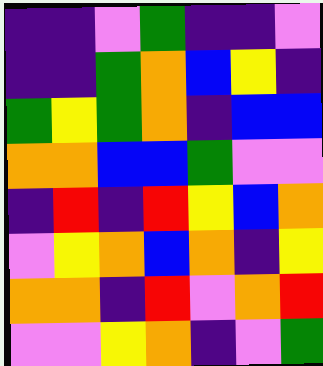[["indigo", "indigo", "violet", "green", "indigo", "indigo", "violet"], ["indigo", "indigo", "green", "orange", "blue", "yellow", "indigo"], ["green", "yellow", "green", "orange", "indigo", "blue", "blue"], ["orange", "orange", "blue", "blue", "green", "violet", "violet"], ["indigo", "red", "indigo", "red", "yellow", "blue", "orange"], ["violet", "yellow", "orange", "blue", "orange", "indigo", "yellow"], ["orange", "orange", "indigo", "red", "violet", "orange", "red"], ["violet", "violet", "yellow", "orange", "indigo", "violet", "green"]]